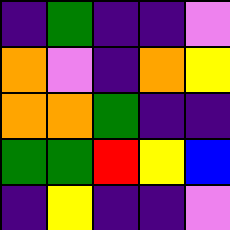[["indigo", "green", "indigo", "indigo", "violet"], ["orange", "violet", "indigo", "orange", "yellow"], ["orange", "orange", "green", "indigo", "indigo"], ["green", "green", "red", "yellow", "blue"], ["indigo", "yellow", "indigo", "indigo", "violet"]]